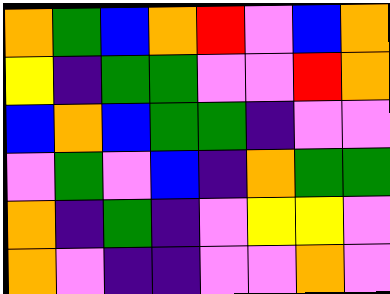[["orange", "green", "blue", "orange", "red", "violet", "blue", "orange"], ["yellow", "indigo", "green", "green", "violet", "violet", "red", "orange"], ["blue", "orange", "blue", "green", "green", "indigo", "violet", "violet"], ["violet", "green", "violet", "blue", "indigo", "orange", "green", "green"], ["orange", "indigo", "green", "indigo", "violet", "yellow", "yellow", "violet"], ["orange", "violet", "indigo", "indigo", "violet", "violet", "orange", "violet"]]